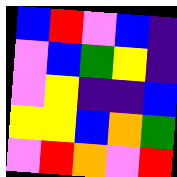[["blue", "red", "violet", "blue", "indigo"], ["violet", "blue", "green", "yellow", "indigo"], ["violet", "yellow", "indigo", "indigo", "blue"], ["yellow", "yellow", "blue", "orange", "green"], ["violet", "red", "orange", "violet", "red"]]